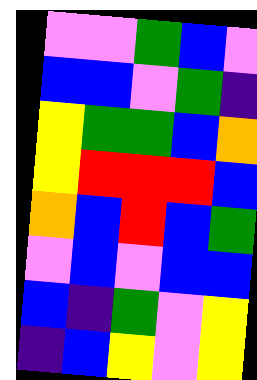[["violet", "violet", "green", "blue", "violet"], ["blue", "blue", "violet", "green", "indigo"], ["yellow", "green", "green", "blue", "orange"], ["yellow", "red", "red", "red", "blue"], ["orange", "blue", "red", "blue", "green"], ["violet", "blue", "violet", "blue", "blue"], ["blue", "indigo", "green", "violet", "yellow"], ["indigo", "blue", "yellow", "violet", "yellow"]]